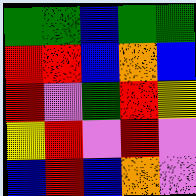[["green", "green", "blue", "green", "green"], ["red", "red", "blue", "orange", "blue"], ["red", "violet", "green", "red", "yellow"], ["yellow", "red", "violet", "red", "violet"], ["blue", "red", "blue", "orange", "violet"]]